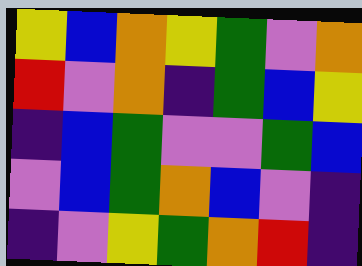[["yellow", "blue", "orange", "yellow", "green", "violet", "orange"], ["red", "violet", "orange", "indigo", "green", "blue", "yellow"], ["indigo", "blue", "green", "violet", "violet", "green", "blue"], ["violet", "blue", "green", "orange", "blue", "violet", "indigo"], ["indigo", "violet", "yellow", "green", "orange", "red", "indigo"]]